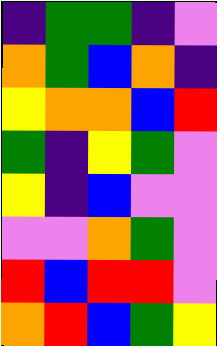[["indigo", "green", "green", "indigo", "violet"], ["orange", "green", "blue", "orange", "indigo"], ["yellow", "orange", "orange", "blue", "red"], ["green", "indigo", "yellow", "green", "violet"], ["yellow", "indigo", "blue", "violet", "violet"], ["violet", "violet", "orange", "green", "violet"], ["red", "blue", "red", "red", "violet"], ["orange", "red", "blue", "green", "yellow"]]